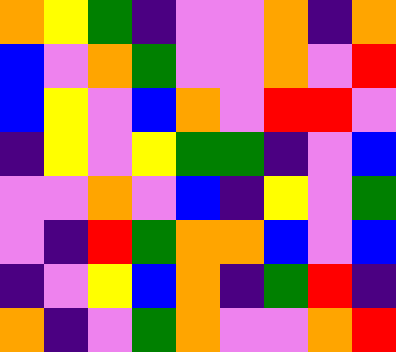[["orange", "yellow", "green", "indigo", "violet", "violet", "orange", "indigo", "orange"], ["blue", "violet", "orange", "green", "violet", "violet", "orange", "violet", "red"], ["blue", "yellow", "violet", "blue", "orange", "violet", "red", "red", "violet"], ["indigo", "yellow", "violet", "yellow", "green", "green", "indigo", "violet", "blue"], ["violet", "violet", "orange", "violet", "blue", "indigo", "yellow", "violet", "green"], ["violet", "indigo", "red", "green", "orange", "orange", "blue", "violet", "blue"], ["indigo", "violet", "yellow", "blue", "orange", "indigo", "green", "red", "indigo"], ["orange", "indigo", "violet", "green", "orange", "violet", "violet", "orange", "red"]]